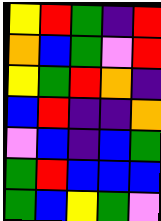[["yellow", "red", "green", "indigo", "red"], ["orange", "blue", "green", "violet", "red"], ["yellow", "green", "red", "orange", "indigo"], ["blue", "red", "indigo", "indigo", "orange"], ["violet", "blue", "indigo", "blue", "green"], ["green", "red", "blue", "blue", "blue"], ["green", "blue", "yellow", "green", "violet"]]